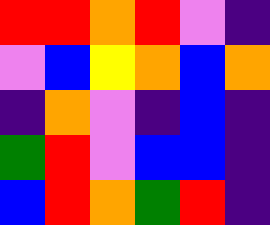[["red", "red", "orange", "red", "violet", "indigo"], ["violet", "blue", "yellow", "orange", "blue", "orange"], ["indigo", "orange", "violet", "indigo", "blue", "indigo"], ["green", "red", "violet", "blue", "blue", "indigo"], ["blue", "red", "orange", "green", "red", "indigo"]]